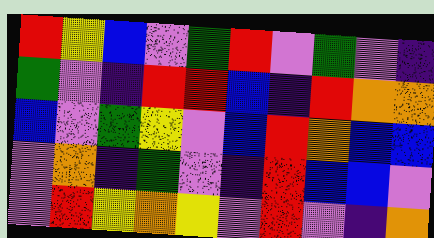[["red", "yellow", "blue", "violet", "green", "red", "violet", "green", "violet", "indigo"], ["green", "violet", "indigo", "red", "red", "blue", "indigo", "red", "orange", "orange"], ["blue", "violet", "green", "yellow", "violet", "blue", "red", "orange", "blue", "blue"], ["violet", "orange", "indigo", "green", "violet", "indigo", "red", "blue", "blue", "violet"], ["violet", "red", "yellow", "orange", "yellow", "violet", "red", "violet", "indigo", "orange"]]